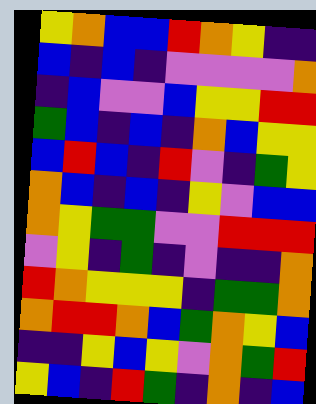[["yellow", "orange", "blue", "blue", "red", "orange", "yellow", "indigo", "indigo"], ["blue", "indigo", "blue", "indigo", "violet", "violet", "violet", "violet", "orange"], ["indigo", "blue", "violet", "violet", "blue", "yellow", "yellow", "red", "red"], ["green", "blue", "indigo", "blue", "indigo", "orange", "blue", "yellow", "yellow"], ["blue", "red", "blue", "indigo", "red", "violet", "indigo", "green", "yellow"], ["orange", "blue", "indigo", "blue", "indigo", "yellow", "violet", "blue", "blue"], ["orange", "yellow", "green", "green", "violet", "violet", "red", "red", "red"], ["violet", "yellow", "indigo", "green", "indigo", "violet", "indigo", "indigo", "orange"], ["red", "orange", "yellow", "yellow", "yellow", "indigo", "green", "green", "orange"], ["orange", "red", "red", "orange", "blue", "green", "orange", "yellow", "blue"], ["indigo", "indigo", "yellow", "blue", "yellow", "violet", "orange", "green", "red"], ["yellow", "blue", "indigo", "red", "green", "indigo", "orange", "indigo", "blue"]]